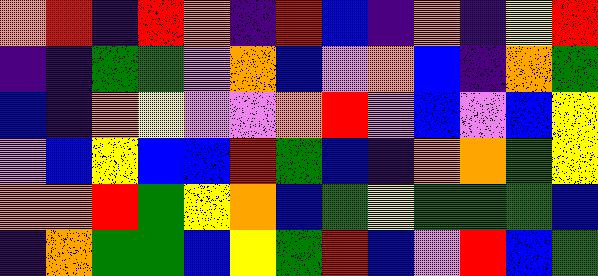[["orange", "red", "indigo", "red", "orange", "indigo", "red", "blue", "indigo", "orange", "indigo", "yellow", "red"], ["indigo", "indigo", "green", "green", "violet", "orange", "blue", "violet", "orange", "blue", "indigo", "orange", "green"], ["blue", "indigo", "orange", "yellow", "violet", "violet", "orange", "red", "violet", "blue", "violet", "blue", "yellow"], ["violet", "blue", "yellow", "blue", "blue", "red", "green", "blue", "indigo", "orange", "orange", "green", "yellow"], ["orange", "orange", "red", "green", "yellow", "orange", "blue", "green", "yellow", "green", "green", "green", "blue"], ["indigo", "orange", "green", "green", "blue", "yellow", "green", "red", "blue", "violet", "red", "blue", "green"]]